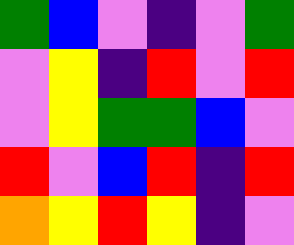[["green", "blue", "violet", "indigo", "violet", "green"], ["violet", "yellow", "indigo", "red", "violet", "red"], ["violet", "yellow", "green", "green", "blue", "violet"], ["red", "violet", "blue", "red", "indigo", "red"], ["orange", "yellow", "red", "yellow", "indigo", "violet"]]